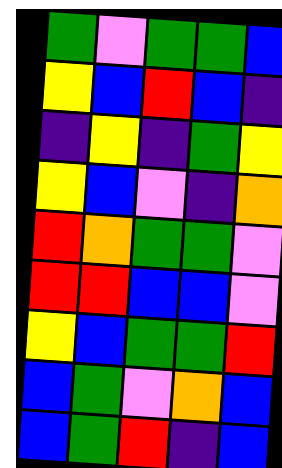[["green", "violet", "green", "green", "blue"], ["yellow", "blue", "red", "blue", "indigo"], ["indigo", "yellow", "indigo", "green", "yellow"], ["yellow", "blue", "violet", "indigo", "orange"], ["red", "orange", "green", "green", "violet"], ["red", "red", "blue", "blue", "violet"], ["yellow", "blue", "green", "green", "red"], ["blue", "green", "violet", "orange", "blue"], ["blue", "green", "red", "indigo", "blue"]]